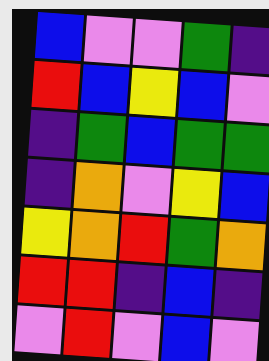[["blue", "violet", "violet", "green", "indigo"], ["red", "blue", "yellow", "blue", "violet"], ["indigo", "green", "blue", "green", "green"], ["indigo", "orange", "violet", "yellow", "blue"], ["yellow", "orange", "red", "green", "orange"], ["red", "red", "indigo", "blue", "indigo"], ["violet", "red", "violet", "blue", "violet"]]